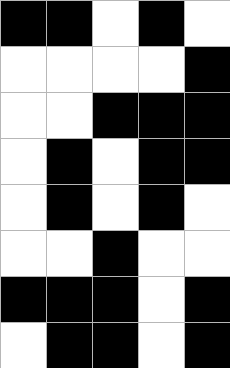[["black", "black", "white", "black", "white"], ["white", "white", "white", "white", "black"], ["white", "white", "black", "black", "black"], ["white", "black", "white", "black", "black"], ["white", "black", "white", "black", "white"], ["white", "white", "black", "white", "white"], ["black", "black", "black", "white", "black"], ["white", "black", "black", "white", "black"]]